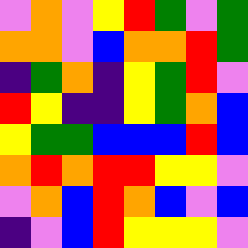[["violet", "orange", "violet", "yellow", "red", "green", "violet", "green"], ["orange", "orange", "violet", "blue", "orange", "orange", "red", "green"], ["indigo", "green", "orange", "indigo", "yellow", "green", "red", "violet"], ["red", "yellow", "indigo", "indigo", "yellow", "green", "orange", "blue"], ["yellow", "green", "green", "blue", "blue", "blue", "red", "blue"], ["orange", "red", "orange", "red", "red", "yellow", "yellow", "violet"], ["violet", "orange", "blue", "red", "orange", "blue", "violet", "blue"], ["indigo", "violet", "blue", "red", "yellow", "yellow", "yellow", "violet"]]